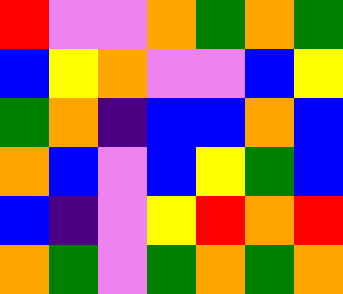[["red", "violet", "violet", "orange", "green", "orange", "green"], ["blue", "yellow", "orange", "violet", "violet", "blue", "yellow"], ["green", "orange", "indigo", "blue", "blue", "orange", "blue"], ["orange", "blue", "violet", "blue", "yellow", "green", "blue"], ["blue", "indigo", "violet", "yellow", "red", "orange", "red"], ["orange", "green", "violet", "green", "orange", "green", "orange"]]